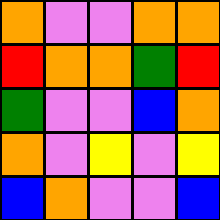[["orange", "violet", "violet", "orange", "orange"], ["red", "orange", "orange", "green", "red"], ["green", "violet", "violet", "blue", "orange"], ["orange", "violet", "yellow", "violet", "yellow"], ["blue", "orange", "violet", "violet", "blue"]]